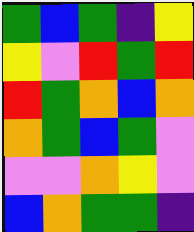[["green", "blue", "green", "indigo", "yellow"], ["yellow", "violet", "red", "green", "red"], ["red", "green", "orange", "blue", "orange"], ["orange", "green", "blue", "green", "violet"], ["violet", "violet", "orange", "yellow", "violet"], ["blue", "orange", "green", "green", "indigo"]]